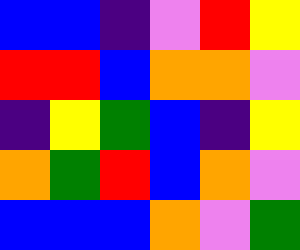[["blue", "blue", "indigo", "violet", "red", "yellow"], ["red", "red", "blue", "orange", "orange", "violet"], ["indigo", "yellow", "green", "blue", "indigo", "yellow"], ["orange", "green", "red", "blue", "orange", "violet"], ["blue", "blue", "blue", "orange", "violet", "green"]]